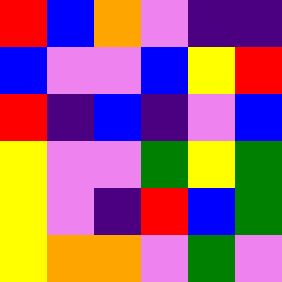[["red", "blue", "orange", "violet", "indigo", "indigo"], ["blue", "violet", "violet", "blue", "yellow", "red"], ["red", "indigo", "blue", "indigo", "violet", "blue"], ["yellow", "violet", "violet", "green", "yellow", "green"], ["yellow", "violet", "indigo", "red", "blue", "green"], ["yellow", "orange", "orange", "violet", "green", "violet"]]